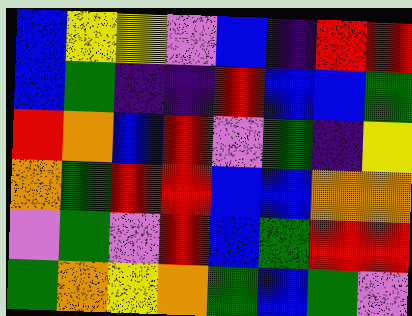[["blue", "yellow", "yellow", "violet", "blue", "indigo", "red", "red"], ["blue", "green", "indigo", "indigo", "red", "blue", "blue", "green"], ["red", "orange", "blue", "red", "violet", "green", "indigo", "yellow"], ["orange", "green", "red", "red", "blue", "blue", "orange", "orange"], ["violet", "green", "violet", "red", "blue", "green", "red", "red"], ["green", "orange", "yellow", "orange", "green", "blue", "green", "violet"]]